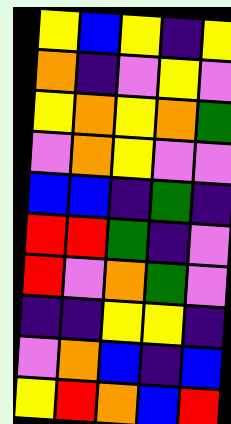[["yellow", "blue", "yellow", "indigo", "yellow"], ["orange", "indigo", "violet", "yellow", "violet"], ["yellow", "orange", "yellow", "orange", "green"], ["violet", "orange", "yellow", "violet", "violet"], ["blue", "blue", "indigo", "green", "indigo"], ["red", "red", "green", "indigo", "violet"], ["red", "violet", "orange", "green", "violet"], ["indigo", "indigo", "yellow", "yellow", "indigo"], ["violet", "orange", "blue", "indigo", "blue"], ["yellow", "red", "orange", "blue", "red"]]